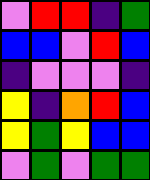[["violet", "red", "red", "indigo", "green"], ["blue", "blue", "violet", "red", "blue"], ["indigo", "violet", "violet", "violet", "indigo"], ["yellow", "indigo", "orange", "red", "blue"], ["yellow", "green", "yellow", "blue", "blue"], ["violet", "green", "violet", "green", "green"]]